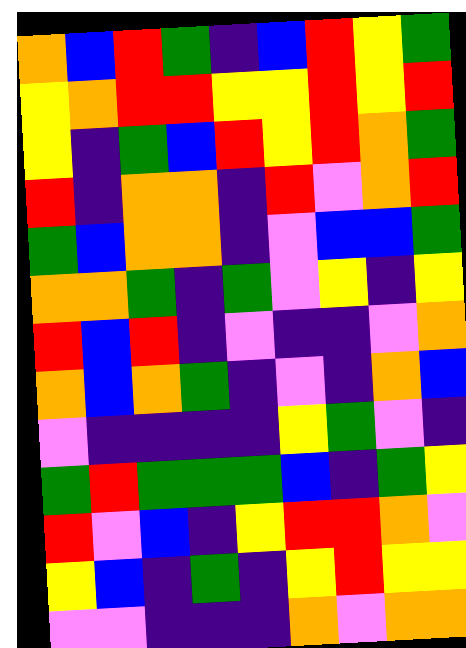[["orange", "blue", "red", "green", "indigo", "blue", "red", "yellow", "green"], ["yellow", "orange", "red", "red", "yellow", "yellow", "red", "yellow", "red"], ["yellow", "indigo", "green", "blue", "red", "yellow", "red", "orange", "green"], ["red", "indigo", "orange", "orange", "indigo", "red", "violet", "orange", "red"], ["green", "blue", "orange", "orange", "indigo", "violet", "blue", "blue", "green"], ["orange", "orange", "green", "indigo", "green", "violet", "yellow", "indigo", "yellow"], ["red", "blue", "red", "indigo", "violet", "indigo", "indigo", "violet", "orange"], ["orange", "blue", "orange", "green", "indigo", "violet", "indigo", "orange", "blue"], ["violet", "indigo", "indigo", "indigo", "indigo", "yellow", "green", "violet", "indigo"], ["green", "red", "green", "green", "green", "blue", "indigo", "green", "yellow"], ["red", "violet", "blue", "indigo", "yellow", "red", "red", "orange", "violet"], ["yellow", "blue", "indigo", "green", "indigo", "yellow", "red", "yellow", "yellow"], ["violet", "violet", "indigo", "indigo", "indigo", "orange", "violet", "orange", "orange"]]